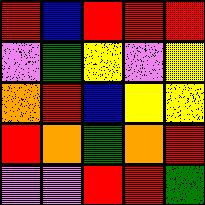[["red", "blue", "red", "red", "red"], ["violet", "green", "yellow", "violet", "yellow"], ["orange", "red", "blue", "yellow", "yellow"], ["red", "orange", "green", "orange", "red"], ["violet", "violet", "red", "red", "green"]]